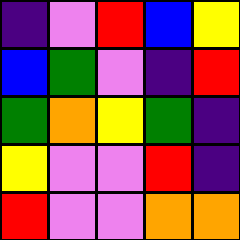[["indigo", "violet", "red", "blue", "yellow"], ["blue", "green", "violet", "indigo", "red"], ["green", "orange", "yellow", "green", "indigo"], ["yellow", "violet", "violet", "red", "indigo"], ["red", "violet", "violet", "orange", "orange"]]